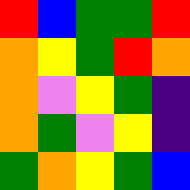[["red", "blue", "green", "green", "red"], ["orange", "yellow", "green", "red", "orange"], ["orange", "violet", "yellow", "green", "indigo"], ["orange", "green", "violet", "yellow", "indigo"], ["green", "orange", "yellow", "green", "blue"]]